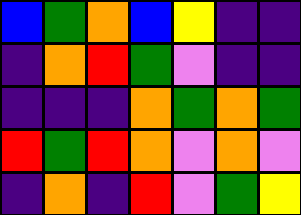[["blue", "green", "orange", "blue", "yellow", "indigo", "indigo"], ["indigo", "orange", "red", "green", "violet", "indigo", "indigo"], ["indigo", "indigo", "indigo", "orange", "green", "orange", "green"], ["red", "green", "red", "orange", "violet", "orange", "violet"], ["indigo", "orange", "indigo", "red", "violet", "green", "yellow"]]